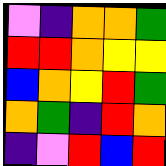[["violet", "indigo", "orange", "orange", "green"], ["red", "red", "orange", "yellow", "yellow"], ["blue", "orange", "yellow", "red", "green"], ["orange", "green", "indigo", "red", "orange"], ["indigo", "violet", "red", "blue", "red"]]